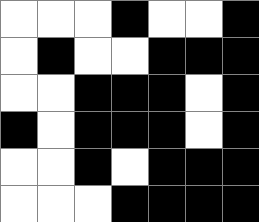[["white", "white", "white", "black", "white", "white", "black"], ["white", "black", "white", "white", "black", "black", "black"], ["white", "white", "black", "black", "black", "white", "black"], ["black", "white", "black", "black", "black", "white", "black"], ["white", "white", "black", "white", "black", "black", "black"], ["white", "white", "white", "black", "black", "black", "black"]]